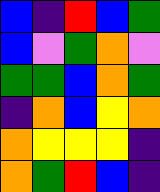[["blue", "indigo", "red", "blue", "green"], ["blue", "violet", "green", "orange", "violet"], ["green", "green", "blue", "orange", "green"], ["indigo", "orange", "blue", "yellow", "orange"], ["orange", "yellow", "yellow", "yellow", "indigo"], ["orange", "green", "red", "blue", "indigo"]]